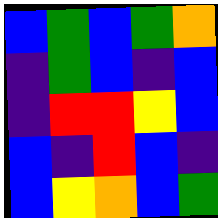[["blue", "green", "blue", "green", "orange"], ["indigo", "green", "blue", "indigo", "blue"], ["indigo", "red", "red", "yellow", "blue"], ["blue", "indigo", "red", "blue", "indigo"], ["blue", "yellow", "orange", "blue", "green"]]